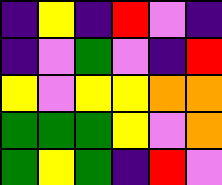[["indigo", "yellow", "indigo", "red", "violet", "indigo"], ["indigo", "violet", "green", "violet", "indigo", "red"], ["yellow", "violet", "yellow", "yellow", "orange", "orange"], ["green", "green", "green", "yellow", "violet", "orange"], ["green", "yellow", "green", "indigo", "red", "violet"]]